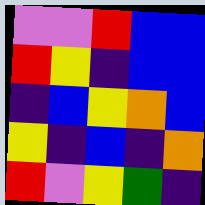[["violet", "violet", "red", "blue", "blue"], ["red", "yellow", "indigo", "blue", "blue"], ["indigo", "blue", "yellow", "orange", "blue"], ["yellow", "indigo", "blue", "indigo", "orange"], ["red", "violet", "yellow", "green", "indigo"]]